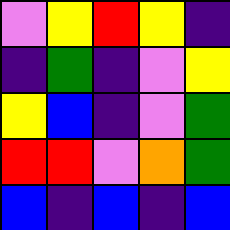[["violet", "yellow", "red", "yellow", "indigo"], ["indigo", "green", "indigo", "violet", "yellow"], ["yellow", "blue", "indigo", "violet", "green"], ["red", "red", "violet", "orange", "green"], ["blue", "indigo", "blue", "indigo", "blue"]]